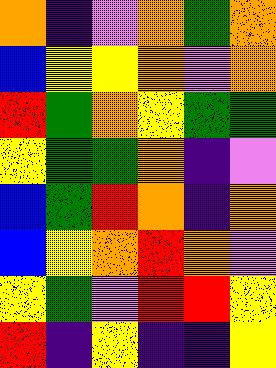[["orange", "indigo", "violet", "orange", "green", "orange"], ["blue", "yellow", "yellow", "orange", "violet", "orange"], ["red", "green", "orange", "yellow", "green", "green"], ["yellow", "green", "green", "orange", "indigo", "violet"], ["blue", "green", "red", "orange", "indigo", "orange"], ["blue", "yellow", "orange", "red", "orange", "violet"], ["yellow", "green", "violet", "red", "red", "yellow"], ["red", "indigo", "yellow", "indigo", "indigo", "yellow"]]